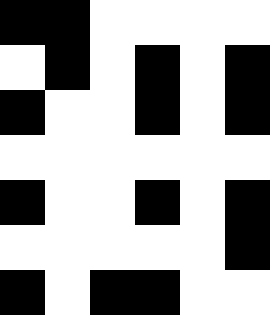[["black", "black", "white", "white", "white", "white"], ["white", "black", "white", "black", "white", "black"], ["black", "white", "white", "black", "white", "black"], ["white", "white", "white", "white", "white", "white"], ["black", "white", "white", "black", "white", "black"], ["white", "white", "white", "white", "white", "black"], ["black", "white", "black", "black", "white", "white"]]